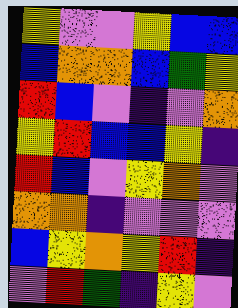[["yellow", "violet", "violet", "yellow", "blue", "blue"], ["blue", "orange", "orange", "blue", "green", "yellow"], ["red", "blue", "violet", "indigo", "violet", "orange"], ["yellow", "red", "blue", "blue", "yellow", "indigo"], ["red", "blue", "violet", "yellow", "orange", "violet"], ["orange", "orange", "indigo", "violet", "violet", "violet"], ["blue", "yellow", "orange", "yellow", "red", "indigo"], ["violet", "red", "green", "indigo", "yellow", "violet"]]